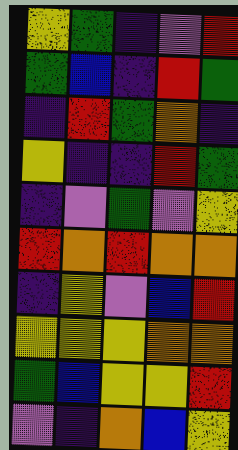[["yellow", "green", "indigo", "violet", "red"], ["green", "blue", "indigo", "red", "green"], ["indigo", "red", "green", "orange", "indigo"], ["yellow", "indigo", "indigo", "red", "green"], ["indigo", "violet", "green", "violet", "yellow"], ["red", "orange", "red", "orange", "orange"], ["indigo", "yellow", "violet", "blue", "red"], ["yellow", "yellow", "yellow", "orange", "orange"], ["green", "blue", "yellow", "yellow", "red"], ["violet", "indigo", "orange", "blue", "yellow"]]